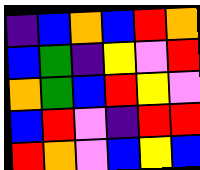[["indigo", "blue", "orange", "blue", "red", "orange"], ["blue", "green", "indigo", "yellow", "violet", "red"], ["orange", "green", "blue", "red", "yellow", "violet"], ["blue", "red", "violet", "indigo", "red", "red"], ["red", "orange", "violet", "blue", "yellow", "blue"]]